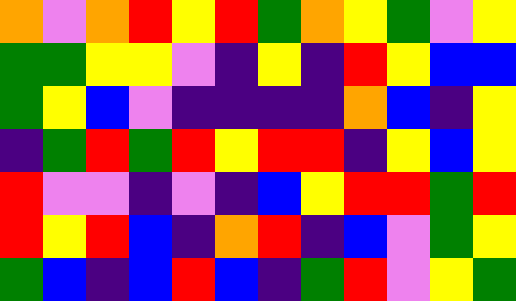[["orange", "violet", "orange", "red", "yellow", "red", "green", "orange", "yellow", "green", "violet", "yellow"], ["green", "green", "yellow", "yellow", "violet", "indigo", "yellow", "indigo", "red", "yellow", "blue", "blue"], ["green", "yellow", "blue", "violet", "indigo", "indigo", "indigo", "indigo", "orange", "blue", "indigo", "yellow"], ["indigo", "green", "red", "green", "red", "yellow", "red", "red", "indigo", "yellow", "blue", "yellow"], ["red", "violet", "violet", "indigo", "violet", "indigo", "blue", "yellow", "red", "red", "green", "red"], ["red", "yellow", "red", "blue", "indigo", "orange", "red", "indigo", "blue", "violet", "green", "yellow"], ["green", "blue", "indigo", "blue", "red", "blue", "indigo", "green", "red", "violet", "yellow", "green"]]